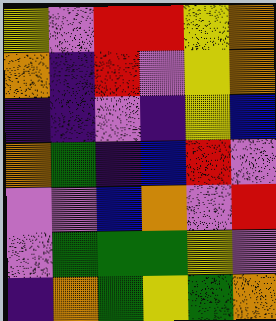[["yellow", "violet", "red", "red", "yellow", "orange"], ["orange", "indigo", "red", "violet", "yellow", "orange"], ["indigo", "indigo", "violet", "indigo", "yellow", "blue"], ["orange", "green", "indigo", "blue", "red", "violet"], ["violet", "violet", "blue", "orange", "violet", "red"], ["violet", "green", "green", "green", "yellow", "violet"], ["indigo", "orange", "green", "yellow", "green", "orange"]]